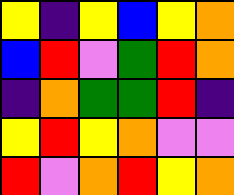[["yellow", "indigo", "yellow", "blue", "yellow", "orange"], ["blue", "red", "violet", "green", "red", "orange"], ["indigo", "orange", "green", "green", "red", "indigo"], ["yellow", "red", "yellow", "orange", "violet", "violet"], ["red", "violet", "orange", "red", "yellow", "orange"]]